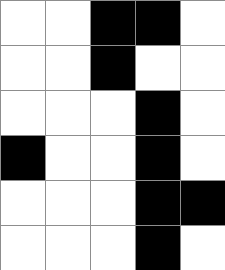[["white", "white", "black", "black", "white"], ["white", "white", "black", "white", "white"], ["white", "white", "white", "black", "white"], ["black", "white", "white", "black", "white"], ["white", "white", "white", "black", "black"], ["white", "white", "white", "black", "white"]]